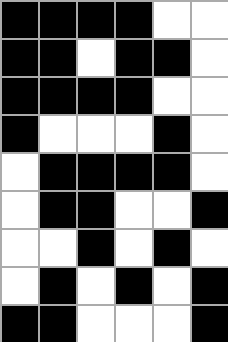[["black", "black", "black", "black", "white", "white"], ["black", "black", "white", "black", "black", "white"], ["black", "black", "black", "black", "white", "white"], ["black", "white", "white", "white", "black", "white"], ["white", "black", "black", "black", "black", "white"], ["white", "black", "black", "white", "white", "black"], ["white", "white", "black", "white", "black", "white"], ["white", "black", "white", "black", "white", "black"], ["black", "black", "white", "white", "white", "black"]]